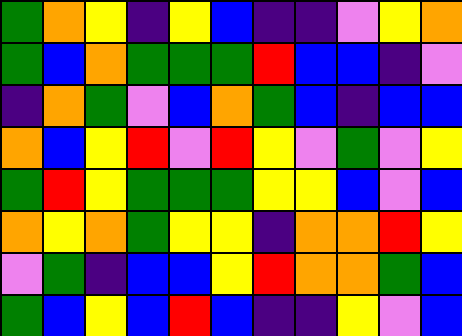[["green", "orange", "yellow", "indigo", "yellow", "blue", "indigo", "indigo", "violet", "yellow", "orange"], ["green", "blue", "orange", "green", "green", "green", "red", "blue", "blue", "indigo", "violet"], ["indigo", "orange", "green", "violet", "blue", "orange", "green", "blue", "indigo", "blue", "blue"], ["orange", "blue", "yellow", "red", "violet", "red", "yellow", "violet", "green", "violet", "yellow"], ["green", "red", "yellow", "green", "green", "green", "yellow", "yellow", "blue", "violet", "blue"], ["orange", "yellow", "orange", "green", "yellow", "yellow", "indigo", "orange", "orange", "red", "yellow"], ["violet", "green", "indigo", "blue", "blue", "yellow", "red", "orange", "orange", "green", "blue"], ["green", "blue", "yellow", "blue", "red", "blue", "indigo", "indigo", "yellow", "violet", "blue"]]